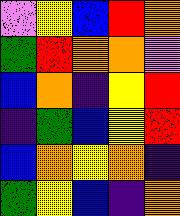[["violet", "yellow", "blue", "red", "orange"], ["green", "red", "orange", "orange", "violet"], ["blue", "orange", "indigo", "yellow", "red"], ["indigo", "green", "blue", "yellow", "red"], ["blue", "orange", "yellow", "orange", "indigo"], ["green", "yellow", "blue", "indigo", "orange"]]